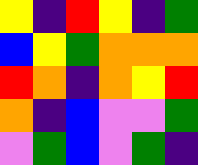[["yellow", "indigo", "red", "yellow", "indigo", "green"], ["blue", "yellow", "green", "orange", "orange", "orange"], ["red", "orange", "indigo", "orange", "yellow", "red"], ["orange", "indigo", "blue", "violet", "violet", "green"], ["violet", "green", "blue", "violet", "green", "indigo"]]